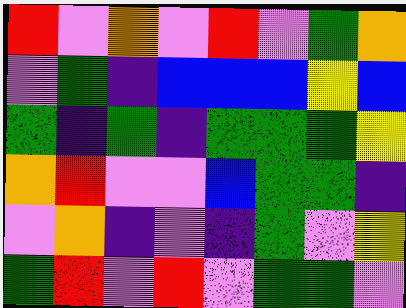[["red", "violet", "orange", "violet", "red", "violet", "green", "orange"], ["violet", "green", "indigo", "blue", "blue", "blue", "yellow", "blue"], ["green", "indigo", "green", "indigo", "green", "green", "green", "yellow"], ["orange", "red", "violet", "violet", "blue", "green", "green", "indigo"], ["violet", "orange", "indigo", "violet", "indigo", "green", "violet", "yellow"], ["green", "red", "violet", "red", "violet", "green", "green", "violet"]]